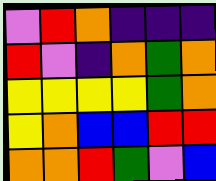[["violet", "red", "orange", "indigo", "indigo", "indigo"], ["red", "violet", "indigo", "orange", "green", "orange"], ["yellow", "yellow", "yellow", "yellow", "green", "orange"], ["yellow", "orange", "blue", "blue", "red", "red"], ["orange", "orange", "red", "green", "violet", "blue"]]